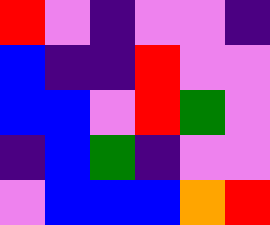[["red", "violet", "indigo", "violet", "violet", "indigo"], ["blue", "indigo", "indigo", "red", "violet", "violet"], ["blue", "blue", "violet", "red", "green", "violet"], ["indigo", "blue", "green", "indigo", "violet", "violet"], ["violet", "blue", "blue", "blue", "orange", "red"]]